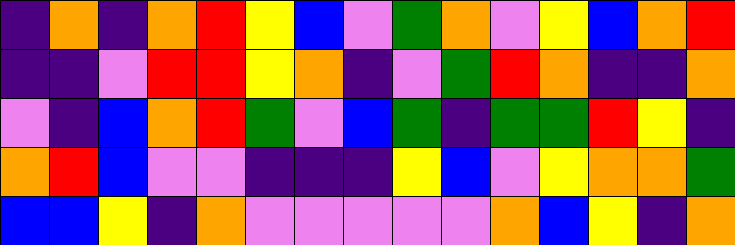[["indigo", "orange", "indigo", "orange", "red", "yellow", "blue", "violet", "green", "orange", "violet", "yellow", "blue", "orange", "red"], ["indigo", "indigo", "violet", "red", "red", "yellow", "orange", "indigo", "violet", "green", "red", "orange", "indigo", "indigo", "orange"], ["violet", "indigo", "blue", "orange", "red", "green", "violet", "blue", "green", "indigo", "green", "green", "red", "yellow", "indigo"], ["orange", "red", "blue", "violet", "violet", "indigo", "indigo", "indigo", "yellow", "blue", "violet", "yellow", "orange", "orange", "green"], ["blue", "blue", "yellow", "indigo", "orange", "violet", "violet", "violet", "violet", "violet", "orange", "blue", "yellow", "indigo", "orange"]]